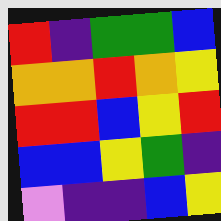[["red", "indigo", "green", "green", "blue"], ["orange", "orange", "red", "orange", "yellow"], ["red", "red", "blue", "yellow", "red"], ["blue", "blue", "yellow", "green", "indigo"], ["violet", "indigo", "indigo", "blue", "yellow"]]